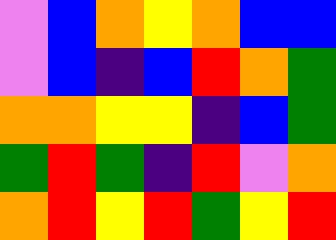[["violet", "blue", "orange", "yellow", "orange", "blue", "blue"], ["violet", "blue", "indigo", "blue", "red", "orange", "green"], ["orange", "orange", "yellow", "yellow", "indigo", "blue", "green"], ["green", "red", "green", "indigo", "red", "violet", "orange"], ["orange", "red", "yellow", "red", "green", "yellow", "red"]]